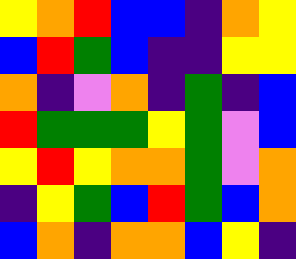[["yellow", "orange", "red", "blue", "blue", "indigo", "orange", "yellow"], ["blue", "red", "green", "blue", "indigo", "indigo", "yellow", "yellow"], ["orange", "indigo", "violet", "orange", "indigo", "green", "indigo", "blue"], ["red", "green", "green", "green", "yellow", "green", "violet", "blue"], ["yellow", "red", "yellow", "orange", "orange", "green", "violet", "orange"], ["indigo", "yellow", "green", "blue", "red", "green", "blue", "orange"], ["blue", "orange", "indigo", "orange", "orange", "blue", "yellow", "indigo"]]